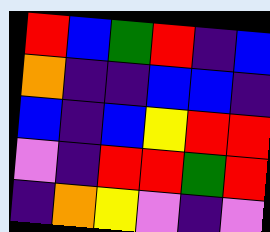[["red", "blue", "green", "red", "indigo", "blue"], ["orange", "indigo", "indigo", "blue", "blue", "indigo"], ["blue", "indigo", "blue", "yellow", "red", "red"], ["violet", "indigo", "red", "red", "green", "red"], ["indigo", "orange", "yellow", "violet", "indigo", "violet"]]